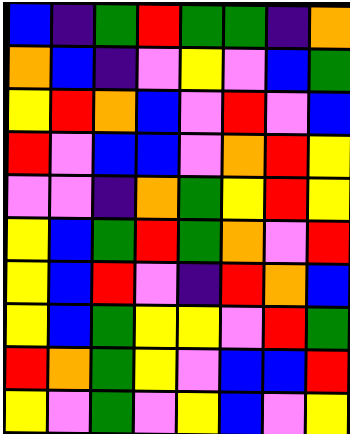[["blue", "indigo", "green", "red", "green", "green", "indigo", "orange"], ["orange", "blue", "indigo", "violet", "yellow", "violet", "blue", "green"], ["yellow", "red", "orange", "blue", "violet", "red", "violet", "blue"], ["red", "violet", "blue", "blue", "violet", "orange", "red", "yellow"], ["violet", "violet", "indigo", "orange", "green", "yellow", "red", "yellow"], ["yellow", "blue", "green", "red", "green", "orange", "violet", "red"], ["yellow", "blue", "red", "violet", "indigo", "red", "orange", "blue"], ["yellow", "blue", "green", "yellow", "yellow", "violet", "red", "green"], ["red", "orange", "green", "yellow", "violet", "blue", "blue", "red"], ["yellow", "violet", "green", "violet", "yellow", "blue", "violet", "yellow"]]